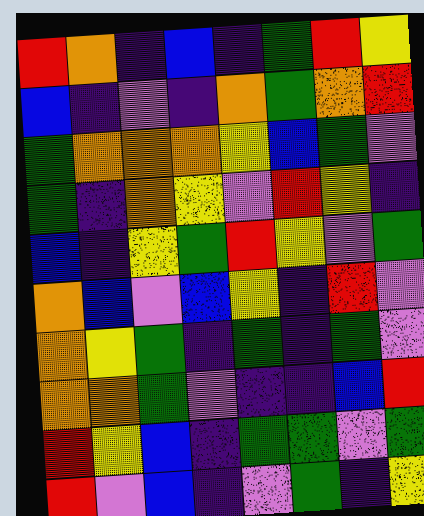[["red", "orange", "indigo", "blue", "indigo", "green", "red", "yellow"], ["blue", "indigo", "violet", "indigo", "orange", "green", "orange", "red"], ["green", "orange", "orange", "orange", "yellow", "blue", "green", "violet"], ["green", "indigo", "orange", "yellow", "violet", "red", "yellow", "indigo"], ["blue", "indigo", "yellow", "green", "red", "yellow", "violet", "green"], ["orange", "blue", "violet", "blue", "yellow", "indigo", "red", "violet"], ["orange", "yellow", "green", "indigo", "green", "indigo", "green", "violet"], ["orange", "orange", "green", "violet", "indigo", "indigo", "blue", "red"], ["red", "yellow", "blue", "indigo", "green", "green", "violet", "green"], ["red", "violet", "blue", "indigo", "violet", "green", "indigo", "yellow"]]